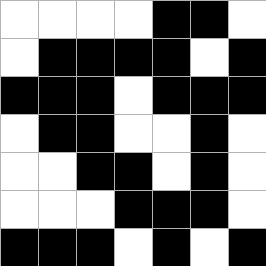[["white", "white", "white", "white", "black", "black", "white"], ["white", "black", "black", "black", "black", "white", "black"], ["black", "black", "black", "white", "black", "black", "black"], ["white", "black", "black", "white", "white", "black", "white"], ["white", "white", "black", "black", "white", "black", "white"], ["white", "white", "white", "black", "black", "black", "white"], ["black", "black", "black", "white", "black", "white", "black"]]